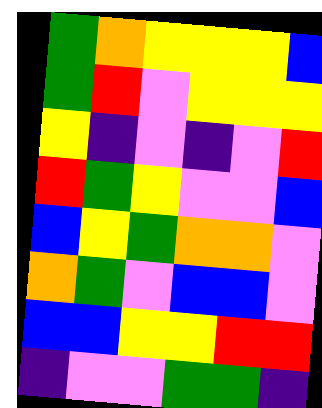[["green", "orange", "yellow", "yellow", "yellow", "blue"], ["green", "red", "violet", "yellow", "yellow", "yellow"], ["yellow", "indigo", "violet", "indigo", "violet", "red"], ["red", "green", "yellow", "violet", "violet", "blue"], ["blue", "yellow", "green", "orange", "orange", "violet"], ["orange", "green", "violet", "blue", "blue", "violet"], ["blue", "blue", "yellow", "yellow", "red", "red"], ["indigo", "violet", "violet", "green", "green", "indigo"]]